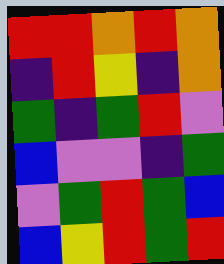[["red", "red", "orange", "red", "orange"], ["indigo", "red", "yellow", "indigo", "orange"], ["green", "indigo", "green", "red", "violet"], ["blue", "violet", "violet", "indigo", "green"], ["violet", "green", "red", "green", "blue"], ["blue", "yellow", "red", "green", "red"]]